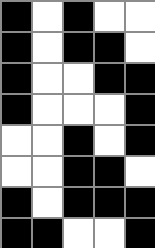[["black", "white", "black", "white", "white"], ["black", "white", "black", "black", "white"], ["black", "white", "white", "black", "black"], ["black", "white", "white", "white", "black"], ["white", "white", "black", "white", "black"], ["white", "white", "black", "black", "white"], ["black", "white", "black", "black", "black"], ["black", "black", "white", "white", "black"]]